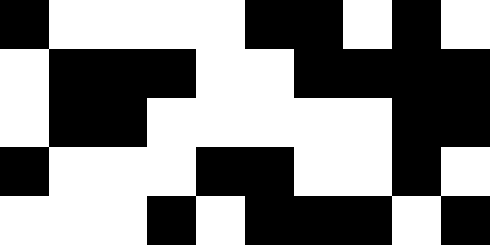[["black", "white", "white", "white", "white", "black", "black", "white", "black", "white"], ["white", "black", "black", "black", "white", "white", "black", "black", "black", "black"], ["white", "black", "black", "white", "white", "white", "white", "white", "black", "black"], ["black", "white", "white", "white", "black", "black", "white", "white", "black", "white"], ["white", "white", "white", "black", "white", "black", "black", "black", "white", "black"]]